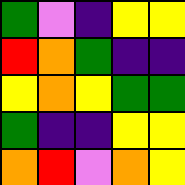[["green", "violet", "indigo", "yellow", "yellow"], ["red", "orange", "green", "indigo", "indigo"], ["yellow", "orange", "yellow", "green", "green"], ["green", "indigo", "indigo", "yellow", "yellow"], ["orange", "red", "violet", "orange", "yellow"]]